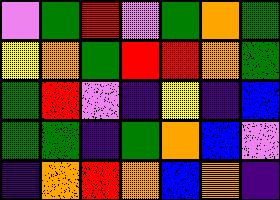[["violet", "green", "red", "violet", "green", "orange", "green"], ["yellow", "orange", "green", "red", "red", "orange", "green"], ["green", "red", "violet", "indigo", "yellow", "indigo", "blue"], ["green", "green", "indigo", "green", "orange", "blue", "violet"], ["indigo", "orange", "red", "orange", "blue", "orange", "indigo"]]